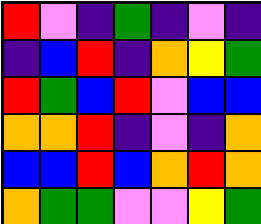[["red", "violet", "indigo", "green", "indigo", "violet", "indigo"], ["indigo", "blue", "red", "indigo", "orange", "yellow", "green"], ["red", "green", "blue", "red", "violet", "blue", "blue"], ["orange", "orange", "red", "indigo", "violet", "indigo", "orange"], ["blue", "blue", "red", "blue", "orange", "red", "orange"], ["orange", "green", "green", "violet", "violet", "yellow", "green"]]